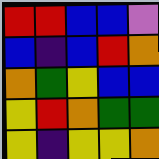[["red", "red", "blue", "blue", "violet"], ["blue", "indigo", "blue", "red", "orange"], ["orange", "green", "yellow", "blue", "blue"], ["yellow", "red", "orange", "green", "green"], ["yellow", "indigo", "yellow", "yellow", "orange"]]